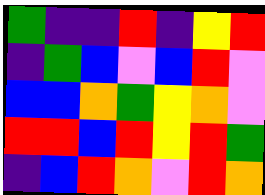[["green", "indigo", "indigo", "red", "indigo", "yellow", "red"], ["indigo", "green", "blue", "violet", "blue", "red", "violet"], ["blue", "blue", "orange", "green", "yellow", "orange", "violet"], ["red", "red", "blue", "red", "yellow", "red", "green"], ["indigo", "blue", "red", "orange", "violet", "red", "orange"]]